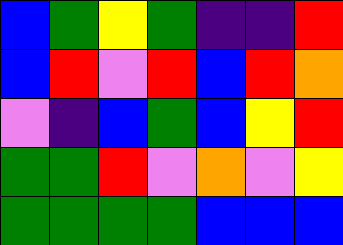[["blue", "green", "yellow", "green", "indigo", "indigo", "red"], ["blue", "red", "violet", "red", "blue", "red", "orange"], ["violet", "indigo", "blue", "green", "blue", "yellow", "red"], ["green", "green", "red", "violet", "orange", "violet", "yellow"], ["green", "green", "green", "green", "blue", "blue", "blue"]]